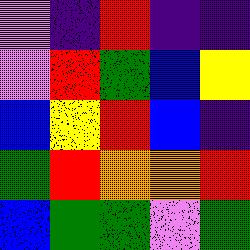[["violet", "indigo", "red", "indigo", "indigo"], ["violet", "red", "green", "blue", "yellow"], ["blue", "yellow", "red", "blue", "indigo"], ["green", "red", "orange", "orange", "red"], ["blue", "green", "green", "violet", "green"]]